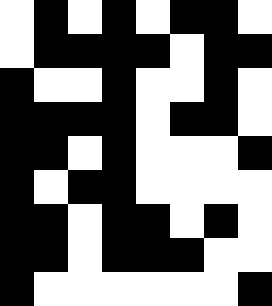[["white", "black", "white", "black", "white", "black", "black", "white"], ["white", "black", "black", "black", "black", "white", "black", "black"], ["black", "white", "white", "black", "white", "white", "black", "white"], ["black", "black", "black", "black", "white", "black", "black", "white"], ["black", "black", "white", "black", "white", "white", "white", "black"], ["black", "white", "black", "black", "white", "white", "white", "white"], ["black", "black", "white", "black", "black", "white", "black", "white"], ["black", "black", "white", "black", "black", "black", "white", "white"], ["black", "white", "white", "white", "white", "white", "white", "black"]]